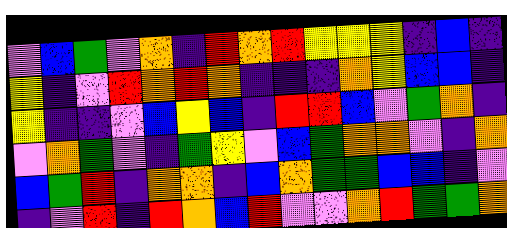[["violet", "blue", "green", "violet", "orange", "indigo", "red", "orange", "red", "yellow", "yellow", "yellow", "indigo", "blue", "indigo"], ["yellow", "indigo", "violet", "red", "orange", "red", "orange", "indigo", "indigo", "indigo", "orange", "yellow", "blue", "blue", "indigo"], ["yellow", "indigo", "indigo", "violet", "blue", "yellow", "blue", "indigo", "red", "red", "blue", "violet", "green", "orange", "indigo"], ["violet", "orange", "green", "violet", "indigo", "green", "yellow", "violet", "blue", "green", "orange", "orange", "violet", "indigo", "orange"], ["blue", "green", "red", "indigo", "orange", "orange", "indigo", "blue", "orange", "green", "green", "blue", "blue", "indigo", "violet"], ["indigo", "violet", "red", "indigo", "red", "orange", "blue", "red", "violet", "violet", "orange", "red", "green", "green", "orange"]]